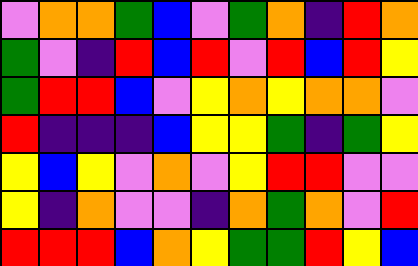[["violet", "orange", "orange", "green", "blue", "violet", "green", "orange", "indigo", "red", "orange"], ["green", "violet", "indigo", "red", "blue", "red", "violet", "red", "blue", "red", "yellow"], ["green", "red", "red", "blue", "violet", "yellow", "orange", "yellow", "orange", "orange", "violet"], ["red", "indigo", "indigo", "indigo", "blue", "yellow", "yellow", "green", "indigo", "green", "yellow"], ["yellow", "blue", "yellow", "violet", "orange", "violet", "yellow", "red", "red", "violet", "violet"], ["yellow", "indigo", "orange", "violet", "violet", "indigo", "orange", "green", "orange", "violet", "red"], ["red", "red", "red", "blue", "orange", "yellow", "green", "green", "red", "yellow", "blue"]]